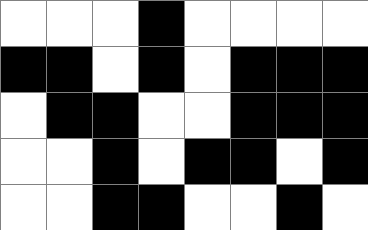[["white", "white", "white", "black", "white", "white", "white", "white"], ["black", "black", "white", "black", "white", "black", "black", "black"], ["white", "black", "black", "white", "white", "black", "black", "black"], ["white", "white", "black", "white", "black", "black", "white", "black"], ["white", "white", "black", "black", "white", "white", "black", "white"]]